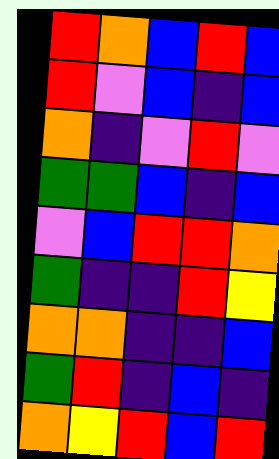[["red", "orange", "blue", "red", "blue"], ["red", "violet", "blue", "indigo", "blue"], ["orange", "indigo", "violet", "red", "violet"], ["green", "green", "blue", "indigo", "blue"], ["violet", "blue", "red", "red", "orange"], ["green", "indigo", "indigo", "red", "yellow"], ["orange", "orange", "indigo", "indigo", "blue"], ["green", "red", "indigo", "blue", "indigo"], ["orange", "yellow", "red", "blue", "red"]]